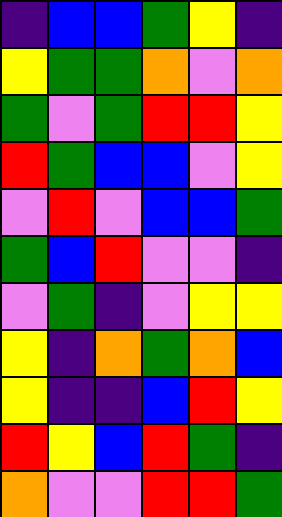[["indigo", "blue", "blue", "green", "yellow", "indigo"], ["yellow", "green", "green", "orange", "violet", "orange"], ["green", "violet", "green", "red", "red", "yellow"], ["red", "green", "blue", "blue", "violet", "yellow"], ["violet", "red", "violet", "blue", "blue", "green"], ["green", "blue", "red", "violet", "violet", "indigo"], ["violet", "green", "indigo", "violet", "yellow", "yellow"], ["yellow", "indigo", "orange", "green", "orange", "blue"], ["yellow", "indigo", "indigo", "blue", "red", "yellow"], ["red", "yellow", "blue", "red", "green", "indigo"], ["orange", "violet", "violet", "red", "red", "green"]]